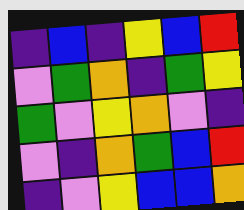[["indigo", "blue", "indigo", "yellow", "blue", "red"], ["violet", "green", "orange", "indigo", "green", "yellow"], ["green", "violet", "yellow", "orange", "violet", "indigo"], ["violet", "indigo", "orange", "green", "blue", "red"], ["indigo", "violet", "yellow", "blue", "blue", "orange"]]